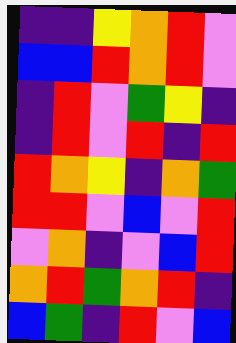[["indigo", "indigo", "yellow", "orange", "red", "violet"], ["blue", "blue", "red", "orange", "red", "violet"], ["indigo", "red", "violet", "green", "yellow", "indigo"], ["indigo", "red", "violet", "red", "indigo", "red"], ["red", "orange", "yellow", "indigo", "orange", "green"], ["red", "red", "violet", "blue", "violet", "red"], ["violet", "orange", "indigo", "violet", "blue", "red"], ["orange", "red", "green", "orange", "red", "indigo"], ["blue", "green", "indigo", "red", "violet", "blue"]]